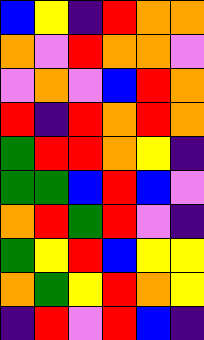[["blue", "yellow", "indigo", "red", "orange", "orange"], ["orange", "violet", "red", "orange", "orange", "violet"], ["violet", "orange", "violet", "blue", "red", "orange"], ["red", "indigo", "red", "orange", "red", "orange"], ["green", "red", "red", "orange", "yellow", "indigo"], ["green", "green", "blue", "red", "blue", "violet"], ["orange", "red", "green", "red", "violet", "indigo"], ["green", "yellow", "red", "blue", "yellow", "yellow"], ["orange", "green", "yellow", "red", "orange", "yellow"], ["indigo", "red", "violet", "red", "blue", "indigo"]]